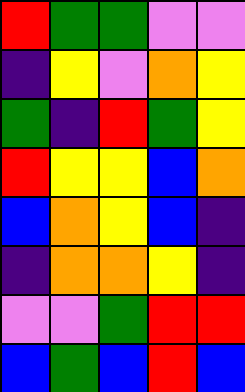[["red", "green", "green", "violet", "violet"], ["indigo", "yellow", "violet", "orange", "yellow"], ["green", "indigo", "red", "green", "yellow"], ["red", "yellow", "yellow", "blue", "orange"], ["blue", "orange", "yellow", "blue", "indigo"], ["indigo", "orange", "orange", "yellow", "indigo"], ["violet", "violet", "green", "red", "red"], ["blue", "green", "blue", "red", "blue"]]